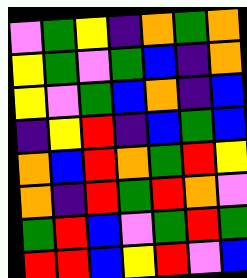[["violet", "green", "yellow", "indigo", "orange", "green", "orange"], ["yellow", "green", "violet", "green", "blue", "indigo", "orange"], ["yellow", "violet", "green", "blue", "orange", "indigo", "blue"], ["indigo", "yellow", "red", "indigo", "blue", "green", "blue"], ["orange", "blue", "red", "orange", "green", "red", "yellow"], ["orange", "indigo", "red", "green", "red", "orange", "violet"], ["green", "red", "blue", "violet", "green", "red", "green"], ["red", "red", "blue", "yellow", "red", "violet", "blue"]]